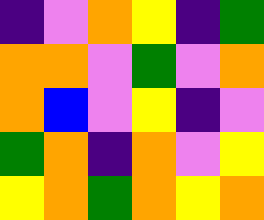[["indigo", "violet", "orange", "yellow", "indigo", "green"], ["orange", "orange", "violet", "green", "violet", "orange"], ["orange", "blue", "violet", "yellow", "indigo", "violet"], ["green", "orange", "indigo", "orange", "violet", "yellow"], ["yellow", "orange", "green", "orange", "yellow", "orange"]]